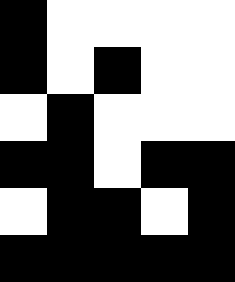[["black", "white", "white", "white", "white"], ["black", "white", "black", "white", "white"], ["white", "black", "white", "white", "white"], ["black", "black", "white", "black", "black"], ["white", "black", "black", "white", "black"], ["black", "black", "black", "black", "black"]]